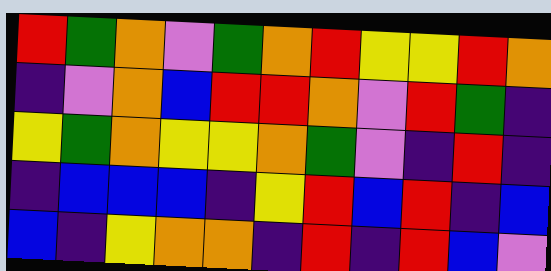[["red", "green", "orange", "violet", "green", "orange", "red", "yellow", "yellow", "red", "orange"], ["indigo", "violet", "orange", "blue", "red", "red", "orange", "violet", "red", "green", "indigo"], ["yellow", "green", "orange", "yellow", "yellow", "orange", "green", "violet", "indigo", "red", "indigo"], ["indigo", "blue", "blue", "blue", "indigo", "yellow", "red", "blue", "red", "indigo", "blue"], ["blue", "indigo", "yellow", "orange", "orange", "indigo", "red", "indigo", "red", "blue", "violet"]]